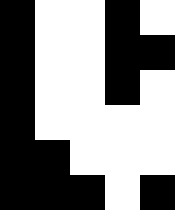[["black", "white", "white", "black", "white"], ["black", "white", "white", "black", "black"], ["black", "white", "white", "black", "white"], ["black", "white", "white", "white", "white"], ["black", "black", "white", "white", "white"], ["black", "black", "black", "white", "black"]]